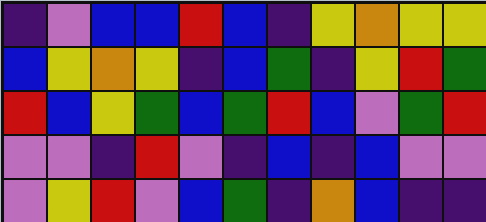[["indigo", "violet", "blue", "blue", "red", "blue", "indigo", "yellow", "orange", "yellow", "yellow"], ["blue", "yellow", "orange", "yellow", "indigo", "blue", "green", "indigo", "yellow", "red", "green"], ["red", "blue", "yellow", "green", "blue", "green", "red", "blue", "violet", "green", "red"], ["violet", "violet", "indigo", "red", "violet", "indigo", "blue", "indigo", "blue", "violet", "violet"], ["violet", "yellow", "red", "violet", "blue", "green", "indigo", "orange", "blue", "indigo", "indigo"]]